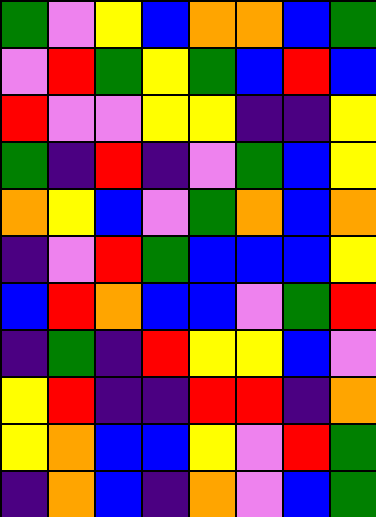[["green", "violet", "yellow", "blue", "orange", "orange", "blue", "green"], ["violet", "red", "green", "yellow", "green", "blue", "red", "blue"], ["red", "violet", "violet", "yellow", "yellow", "indigo", "indigo", "yellow"], ["green", "indigo", "red", "indigo", "violet", "green", "blue", "yellow"], ["orange", "yellow", "blue", "violet", "green", "orange", "blue", "orange"], ["indigo", "violet", "red", "green", "blue", "blue", "blue", "yellow"], ["blue", "red", "orange", "blue", "blue", "violet", "green", "red"], ["indigo", "green", "indigo", "red", "yellow", "yellow", "blue", "violet"], ["yellow", "red", "indigo", "indigo", "red", "red", "indigo", "orange"], ["yellow", "orange", "blue", "blue", "yellow", "violet", "red", "green"], ["indigo", "orange", "blue", "indigo", "orange", "violet", "blue", "green"]]